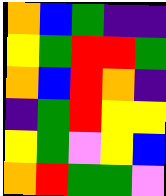[["orange", "blue", "green", "indigo", "indigo"], ["yellow", "green", "red", "red", "green"], ["orange", "blue", "red", "orange", "indigo"], ["indigo", "green", "red", "yellow", "yellow"], ["yellow", "green", "violet", "yellow", "blue"], ["orange", "red", "green", "green", "violet"]]